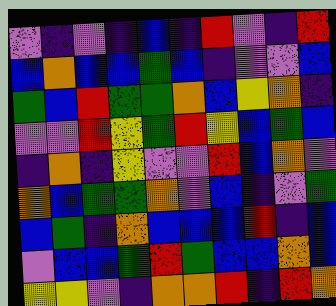[["violet", "indigo", "violet", "indigo", "blue", "indigo", "red", "violet", "indigo", "red"], ["blue", "orange", "blue", "blue", "green", "blue", "indigo", "violet", "violet", "blue"], ["green", "blue", "red", "green", "green", "orange", "blue", "yellow", "orange", "indigo"], ["violet", "violet", "red", "yellow", "green", "red", "yellow", "blue", "green", "blue"], ["indigo", "orange", "indigo", "yellow", "violet", "violet", "red", "blue", "orange", "violet"], ["orange", "blue", "green", "green", "orange", "violet", "blue", "indigo", "violet", "green"], ["blue", "green", "indigo", "orange", "blue", "blue", "blue", "red", "indigo", "blue"], ["violet", "blue", "blue", "green", "red", "green", "blue", "blue", "orange", "blue"], ["yellow", "yellow", "violet", "indigo", "orange", "orange", "red", "indigo", "red", "orange"]]